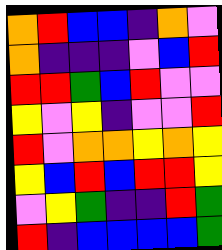[["orange", "red", "blue", "blue", "indigo", "orange", "violet"], ["orange", "indigo", "indigo", "indigo", "violet", "blue", "red"], ["red", "red", "green", "blue", "red", "violet", "violet"], ["yellow", "violet", "yellow", "indigo", "violet", "violet", "red"], ["red", "violet", "orange", "orange", "yellow", "orange", "yellow"], ["yellow", "blue", "red", "blue", "red", "red", "yellow"], ["violet", "yellow", "green", "indigo", "indigo", "red", "green"], ["red", "indigo", "blue", "blue", "blue", "blue", "green"]]